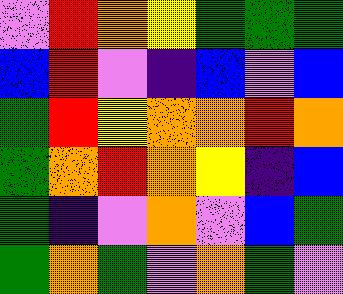[["violet", "red", "orange", "yellow", "green", "green", "green"], ["blue", "red", "violet", "indigo", "blue", "violet", "blue"], ["green", "red", "yellow", "orange", "orange", "red", "orange"], ["green", "orange", "red", "orange", "yellow", "indigo", "blue"], ["green", "indigo", "violet", "orange", "violet", "blue", "green"], ["green", "orange", "green", "violet", "orange", "green", "violet"]]